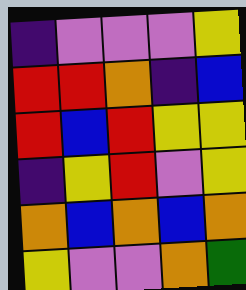[["indigo", "violet", "violet", "violet", "yellow"], ["red", "red", "orange", "indigo", "blue"], ["red", "blue", "red", "yellow", "yellow"], ["indigo", "yellow", "red", "violet", "yellow"], ["orange", "blue", "orange", "blue", "orange"], ["yellow", "violet", "violet", "orange", "green"]]